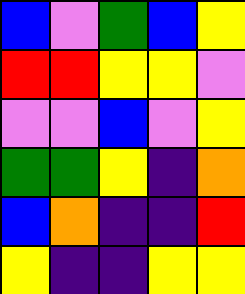[["blue", "violet", "green", "blue", "yellow"], ["red", "red", "yellow", "yellow", "violet"], ["violet", "violet", "blue", "violet", "yellow"], ["green", "green", "yellow", "indigo", "orange"], ["blue", "orange", "indigo", "indigo", "red"], ["yellow", "indigo", "indigo", "yellow", "yellow"]]